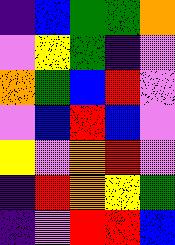[["indigo", "blue", "green", "green", "orange"], ["violet", "yellow", "green", "indigo", "violet"], ["orange", "green", "blue", "red", "violet"], ["violet", "blue", "red", "blue", "violet"], ["yellow", "violet", "orange", "red", "violet"], ["indigo", "red", "orange", "yellow", "green"], ["indigo", "violet", "red", "red", "blue"]]